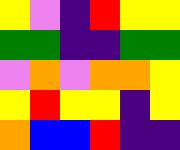[["yellow", "violet", "indigo", "red", "yellow", "yellow"], ["green", "green", "indigo", "indigo", "green", "green"], ["violet", "orange", "violet", "orange", "orange", "yellow"], ["yellow", "red", "yellow", "yellow", "indigo", "yellow"], ["orange", "blue", "blue", "red", "indigo", "indigo"]]